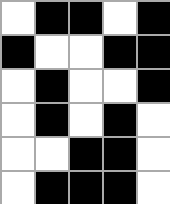[["white", "black", "black", "white", "black"], ["black", "white", "white", "black", "black"], ["white", "black", "white", "white", "black"], ["white", "black", "white", "black", "white"], ["white", "white", "black", "black", "white"], ["white", "black", "black", "black", "white"]]